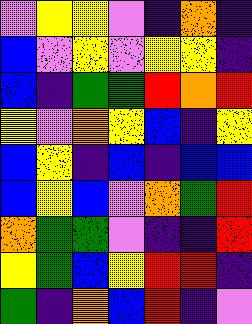[["violet", "yellow", "yellow", "violet", "indigo", "orange", "indigo"], ["blue", "violet", "yellow", "violet", "yellow", "yellow", "indigo"], ["blue", "indigo", "green", "green", "red", "orange", "red"], ["yellow", "violet", "orange", "yellow", "blue", "indigo", "yellow"], ["blue", "yellow", "indigo", "blue", "indigo", "blue", "blue"], ["blue", "yellow", "blue", "violet", "orange", "green", "red"], ["orange", "green", "green", "violet", "indigo", "indigo", "red"], ["yellow", "green", "blue", "yellow", "red", "red", "indigo"], ["green", "indigo", "orange", "blue", "red", "indigo", "violet"]]